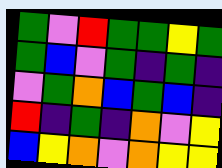[["green", "violet", "red", "green", "green", "yellow", "green"], ["green", "blue", "violet", "green", "indigo", "green", "indigo"], ["violet", "green", "orange", "blue", "green", "blue", "indigo"], ["red", "indigo", "green", "indigo", "orange", "violet", "yellow"], ["blue", "yellow", "orange", "violet", "orange", "yellow", "yellow"]]